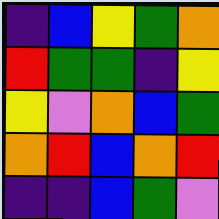[["indigo", "blue", "yellow", "green", "orange"], ["red", "green", "green", "indigo", "yellow"], ["yellow", "violet", "orange", "blue", "green"], ["orange", "red", "blue", "orange", "red"], ["indigo", "indigo", "blue", "green", "violet"]]